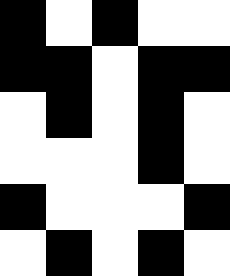[["black", "white", "black", "white", "white"], ["black", "black", "white", "black", "black"], ["white", "black", "white", "black", "white"], ["white", "white", "white", "black", "white"], ["black", "white", "white", "white", "black"], ["white", "black", "white", "black", "white"]]